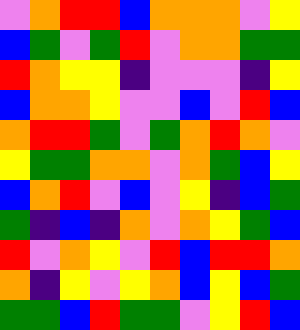[["violet", "orange", "red", "red", "blue", "orange", "orange", "orange", "violet", "yellow"], ["blue", "green", "violet", "green", "red", "violet", "orange", "orange", "green", "green"], ["red", "orange", "yellow", "yellow", "indigo", "violet", "violet", "violet", "indigo", "yellow"], ["blue", "orange", "orange", "yellow", "violet", "violet", "blue", "violet", "red", "blue"], ["orange", "red", "red", "green", "violet", "green", "orange", "red", "orange", "violet"], ["yellow", "green", "green", "orange", "orange", "violet", "orange", "green", "blue", "yellow"], ["blue", "orange", "red", "violet", "blue", "violet", "yellow", "indigo", "blue", "green"], ["green", "indigo", "blue", "indigo", "orange", "violet", "orange", "yellow", "green", "blue"], ["red", "violet", "orange", "yellow", "violet", "red", "blue", "red", "red", "orange"], ["orange", "indigo", "yellow", "violet", "yellow", "orange", "blue", "yellow", "blue", "green"], ["green", "green", "blue", "red", "green", "green", "violet", "yellow", "red", "blue"]]